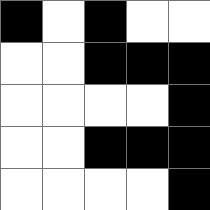[["black", "white", "black", "white", "white"], ["white", "white", "black", "black", "black"], ["white", "white", "white", "white", "black"], ["white", "white", "black", "black", "black"], ["white", "white", "white", "white", "black"]]